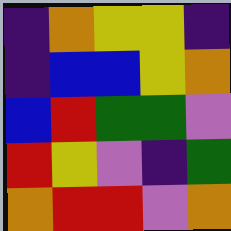[["indigo", "orange", "yellow", "yellow", "indigo"], ["indigo", "blue", "blue", "yellow", "orange"], ["blue", "red", "green", "green", "violet"], ["red", "yellow", "violet", "indigo", "green"], ["orange", "red", "red", "violet", "orange"]]